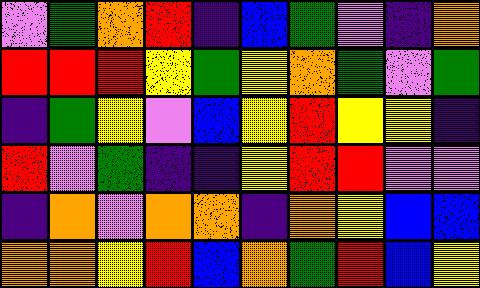[["violet", "green", "orange", "red", "indigo", "blue", "green", "violet", "indigo", "orange"], ["red", "red", "red", "yellow", "green", "yellow", "orange", "green", "violet", "green"], ["indigo", "green", "yellow", "violet", "blue", "yellow", "red", "yellow", "yellow", "indigo"], ["red", "violet", "green", "indigo", "indigo", "yellow", "red", "red", "violet", "violet"], ["indigo", "orange", "violet", "orange", "orange", "indigo", "orange", "yellow", "blue", "blue"], ["orange", "orange", "yellow", "red", "blue", "orange", "green", "red", "blue", "yellow"]]